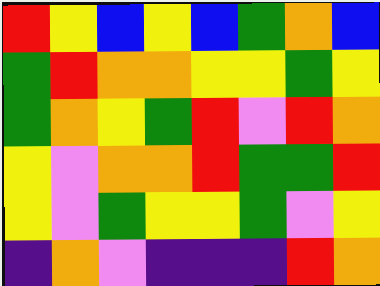[["red", "yellow", "blue", "yellow", "blue", "green", "orange", "blue"], ["green", "red", "orange", "orange", "yellow", "yellow", "green", "yellow"], ["green", "orange", "yellow", "green", "red", "violet", "red", "orange"], ["yellow", "violet", "orange", "orange", "red", "green", "green", "red"], ["yellow", "violet", "green", "yellow", "yellow", "green", "violet", "yellow"], ["indigo", "orange", "violet", "indigo", "indigo", "indigo", "red", "orange"]]